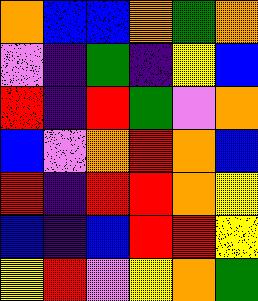[["orange", "blue", "blue", "orange", "green", "orange"], ["violet", "indigo", "green", "indigo", "yellow", "blue"], ["red", "indigo", "red", "green", "violet", "orange"], ["blue", "violet", "orange", "red", "orange", "blue"], ["red", "indigo", "red", "red", "orange", "yellow"], ["blue", "indigo", "blue", "red", "red", "yellow"], ["yellow", "red", "violet", "yellow", "orange", "green"]]